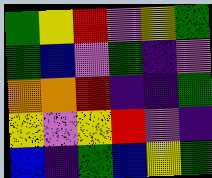[["green", "yellow", "red", "violet", "yellow", "green"], ["green", "blue", "violet", "green", "indigo", "violet"], ["orange", "orange", "red", "indigo", "indigo", "green"], ["yellow", "violet", "yellow", "red", "violet", "indigo"], ["blue", "indigo", "green", "blue", "yellow", "green"]]